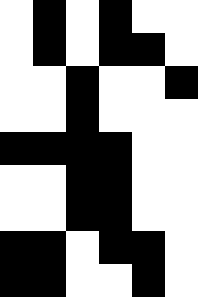[["white", "black", "white", "black", "white", "white"], ["white", "black", "white", "black", "black", "white"], ["white", "white", "black", "white", "white", "black"], ["white", "white", "black", "white", "white", "white"], ["black", "black", "black", "black", "white", "white"], ["white", "white", "black", "black", "white", "white"], ["white", "white", "black", "black", "white", "white"], ["black", "black", "white", "black", "black", "white"], ["black", "black", "white", "white", "black", "white"]]